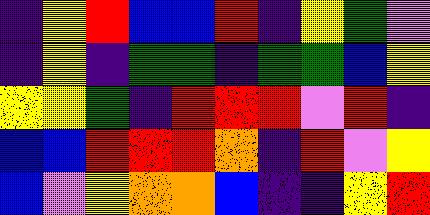[["indigo", "yellow", "red", "blue", "blue", "red", "indigo", "yellow", "green", "violet"], ["indigo", "yellow", "indigo", "green", "green", "indigo", "green", "green", "blue", "yellow"], ["yellow", "yellow", "green", "indigo", "red", "red", "red", "violet", "red", "indigo"], ["blue", "blue", "red", "red", "red", "orange", "indigo", "red", "violet", "yellow"], ["blue", "violet", "yellow", "orange", "orange", "blue", "indigo", "indigo", "yellow", "red"]]